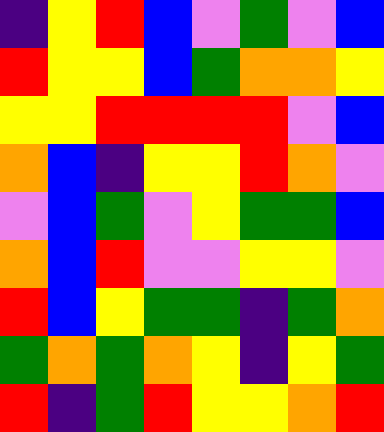[["indigo", "yellow", "red", "blue", "violet", "green", "violet", "blue"], ["red", "yellow", "yellow", "blue", "green", "orange", "orange", "yellow"], ["yellow", "yellow", "red", "red", "red", "red", "violet", "blue"], ["orange", "blue", "indigo", "yellow", "yellow", "red", "orange", "violet"], ["violet", "blue", "green", "violet", "yellow", "green", "green", "blue"], ["orange", "blue", "red", "violet", "violet", "yellow", "yellow", "violet"], ["red", "blue", "yellow", "green", "green", "indigo", "green", "orange"], ["green", "orange", "green", "orange", "yellow", "indigo", "yellow", "green"], ["red", "indigo", "green", "red", "yellow", "yellow", "orange", "red"]]